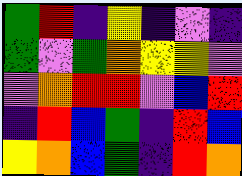[["green", "red", "indigo", "yellow", "indigo", "violet", "indigo"], ["green", "violet", "green", "orange", "yellow", "yellow", "violet"], ["violet", "orange", "red", "red", "violet", "blue", "red"], ["indigo", "red", "blue", "green", "indigo", "red", "blue"], ["yellow", "orange", "blue", "green", "indigo", "red", "orange"]]